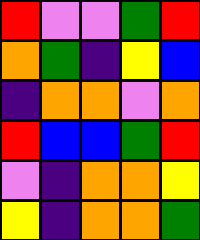[["red", "violet", "violet", "green", "red"], ["orange", "green", "indigo", "yellow", "blue"], ["indigo", "orange", "orange", "violet", "orange"], ["red", "blue", "blue", "green", "red"], ["violet", "indigo", "orange", "orange", "yellow"], ["yellow", "indigo", "orange", "orange", "green"]]